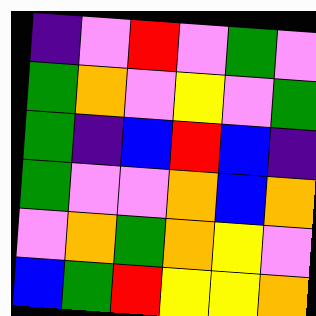[["indigo", "violet", "red", "violet", "green", "violet"], ["green", "orange", "violet", "yellow", "violet", "green"], ["green", "indigo", "blue", "red", "blue", "indigo"], ["green", "violet", "violet", "orange", "blue", "orange"], ["violet", "orange", "green", "orange", "yellow", "violet"], ["blue", "green", "red", "yellow", "yellow", "orange"]]